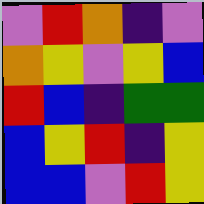[["violet", "red", "orange", "indigo", "violet"], ["orange", "yellow", "violet", "yellow", "blue"], ["red", "blue", "indigo", "green", "green"], ["blue", "yellow", "red", "indigo", "yellow"], ["blue", "blue", "violet", "red", "yellow"]]